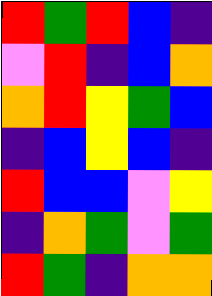[["red", "green", "red", "blue", "indigo"], ["violet", "red", "indigo", "blue", "orange"], ["orange", "red", "yellow", "green", "blue"], ["indigo", "blue", "yellow", "blue", "indigo"], ["red", "blue", "blue", "violet", "yellow"], ["indigo", "orange", "green", "violet", "green"], ["red", "green", "indigo", "orange", "orange"]]